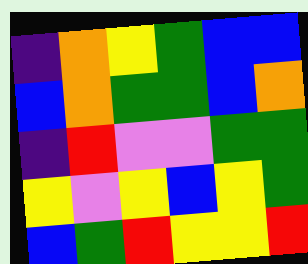[["indigo", "orange", "yellow", "green", "blue", "blue"], ["blue", "orange", "green", "green", "blue", "orange"], ["indigo", "red", "violet", "violet", "green", "green"], ["yellow", "violet", "yellow", "blue", "yellow", "green"], ["blue", "green", "red", "yellow", "yellow", "red"]]